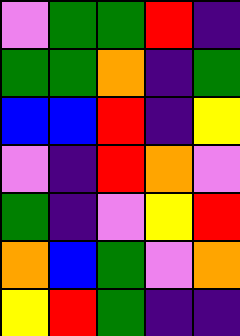[["violet", "green", "green", "red", "indigo"], ["green", "green", "orange", "indigo", "green"], ["blue", "blue", "red", "indigo", "yellow"], ["violet", "indigo", "red", "orange", "violet"], ["green", "indigo", "violet", "yellow", "red"], ["orange", "blue", "green", "violet", "orange"], ["yellow", "red", "green", "indigo", "indigo"]]